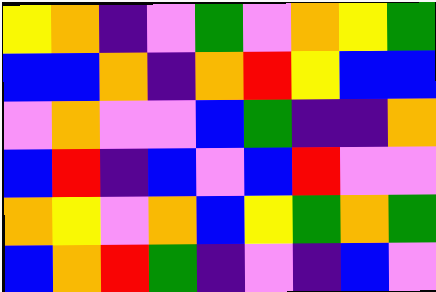[["yellow", "orange", "indigo", "violet", "green", "violet", "orange", "yellow", "green"], ["blue", "blue", "orange", "indigo", "orange", "red", "yellow", "blue", "blue"], ["violet", "orange", "violet", "violet", "blue", "green", "indigo", "indigo", "orange"], ["blue", "red", "indigo", "blue", "violet", "blue", "red", "violet", "violet"], ["orange", "yellow", "violet", "orange", "blue", "yellow", "green", "orange", "green"], ["blue", "orange", "red", "green", "indigo", "violet", "indigo", "blue", "violet"]]